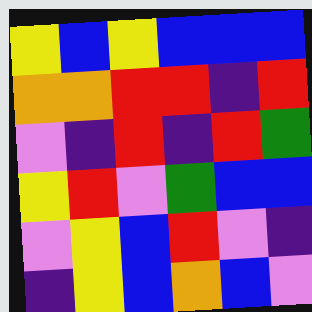[["yellow", "blue", "yellow", "blue", "blue", "blue"], ["orange", "orange", "red", "red", "indigo", "red"], ["violet", "indigo", "red", "indigo", "red", "green"], ["yellow", "red", "violet", "green", "blue", "blue"], ["violet", "yellow", "blue", "red", "violet", "indigo"], ["indigo", "yellow", "blue", "orange", "blue", "violet"]]